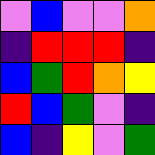[["violet", "blue", "violet", "violet", "orange"], ["indigo", "red", "red", "red", "indigo"], ["blue", "green", "red", "orange", "yellow"], ["red", "blue", "green", "violet", "indigo"], ["blue", "indigo", "yellow", "violet", "green"]]